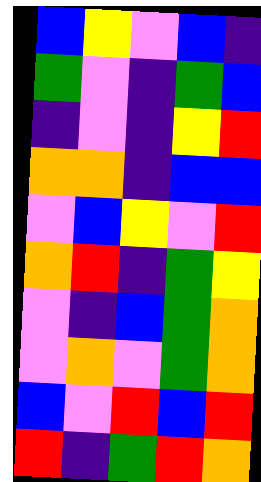[["blue", "yellow", "violet", "blue", "indigo"], ["green", "violet", "indigo", "green", "blue"], ["indigo", "violet", "indigo", "yellow", "red"], ["orange", "orange", "indigo", "blue", "blue"], ["violet", "blue", "yellow", "violet", "red"], ["orange", "red", "indigo", "green", "yellow"], ["violet", "indigo", "blue", "green", "orange"], ["violet", "orange", "violet", "green", "orange"], ["blue", "violet", "red", "blue", "red"], ["red", "indigo", "green", "red", "orange"]]